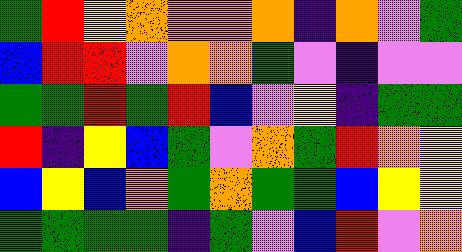[["green", "red", "yellow", "orange", "orange", "orange", "orange", "indigo", "orange", "violet", "green"], ["blue", "red", "red", "violet", "orange", "orange", "green", "violet", "indigo", "violet", "violet"], ["green", "green", "red", "green", "red", "blue", "violet", "yellow", "indigo", "green", "green"], ["red", "indigo", "yellow", "blue", "green", "violet", "orange", "green", "red", "orange", "yellow"], ["blue", "yellow", "blue", "orange", "green", "orange", "green", "green", "blue", "yellow", "yellow"], ["green", "green", "green", "green", "indigo", "green", "violet", "blue", "red", "violet", "orange"]]